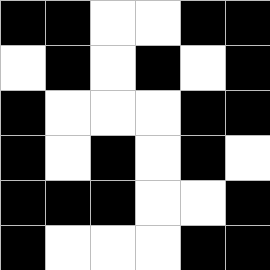[["black", "black", "white", "white", "black", "black"], ["white", "black", "white", "black", "white", "black"], ["black", "white", "white", "white", "black", "black"], ["black", "white", "black", "white", "black", "white"], ["black", "black", "black", "white", "white", "black"], ["black", "white", "white", "white", "black", "black"]]